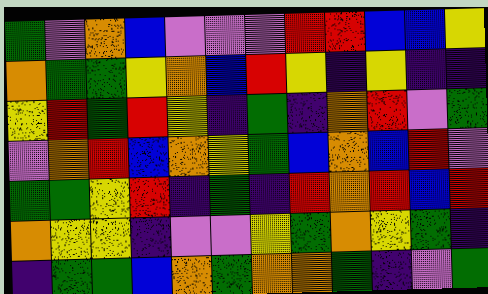[["green", "violet", "orange", "blue", "violet", "violet", "violet", "red", "red", "blue", "blue", "yellow"], ["orange", "green", "green", "yellow", "orange", "blue", "red", "yellow", "indigo", "yellow", "indigo", "indigo"], ["yellow", "red", "green", "red", "yellow", "indigo", "green", "indigo", "orange", "red", "violet", "green"], ["violet", "orange", "red", "blue", "orange", "yellow", "green", "blue", "orange", "blue", "red", "violet"], ["green", "green", "yellow", "red", "indigo", "green", "indigo", "red", "orange", "red", "blue", "red"], ["orange", "yellow", "yellow", "indigo", "violet", "violet", "yellow", "green", "orange", "yellow", "green", "indigo"], ["indigo", "green", "green", "blue", "orange", "green", "orange", "orange", "green", "indigo", "violet", "green"]]